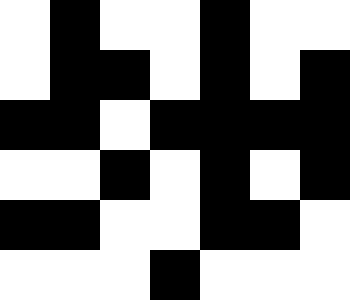[["white", "black", "white", "white", "black", "white", "white"], ["white", "black", "black", "white", "black", "white", "black"], ["black", "black", "white", "black", "black", "black", "black"], ["white", "white", "black", "white", "black", "white", "black"], ["black", "black", "white", "white", "black", "black", "white"], ["white", "white", "white", "black", "white", "white", "white"]]